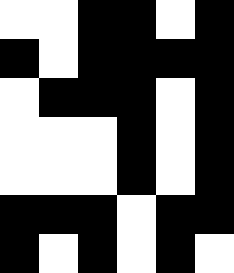[["white", "white", "black", "black", "white", "black"], ["black", "white", "black", "black", "black", "black"], ["white", "black", "black", "black", "white", "black"], ["white", "white", "white", "black", "white", "black"], ["white", "white", "white", "black", "white", "black"], ["black", "black", "black", "white", "black", "black"], ["black", "white", "black", "white", "black", "white"]]